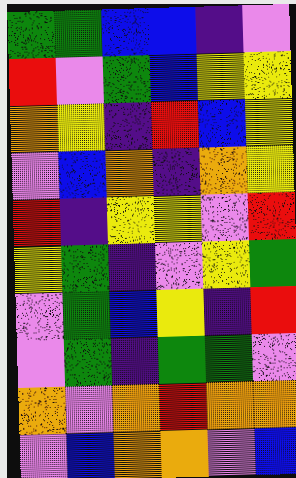[["green", "green", "blue", "blue", "indigo", "violet"], ["red", "violet", "green", "blue", "yellow", "yellow"], ["orange", "yellow", "indigo", "red", "blue", "yellow"], ["violet", "blue", "orange", "indigo", "orange", "yellow"], ["red", "indigo", "yellow", "yellow", "violet", "red"], ["yellow", "green", "indigo", "violet", "yellow", "green"], ["violet", "green", "blue", "yellow", "indigo", "red"], ["violet", "green", "indigo", "green", "green", "violet"], ["orange", "violet", "orange", "red", "orange", "orange"], ["violet", "blue", "orange", "orange", "violet", "blue"]]